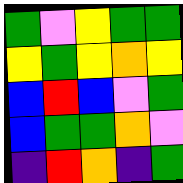[["green", "violet", "yellow", "green", "green"], ["yellow", "green", "yellow", "orange", "yellow"], ["blue", "red", "blue", "violet", "green"], ["blue", "green", "green", "orange", "violet"], ["indigo", "red", "orange", "indigo", "green"]]